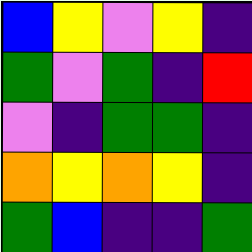[["blue", "yellow", "violet", "yellow", "indigo"], ["green", "violet", "green", "indigo", "red"], ["violet", "indigo", "green", "green", "indigo"], ["orange", "yellow", "orange", "yellow", "indigo"], ["green", "blue", "indigo", "indigo", "green"]]